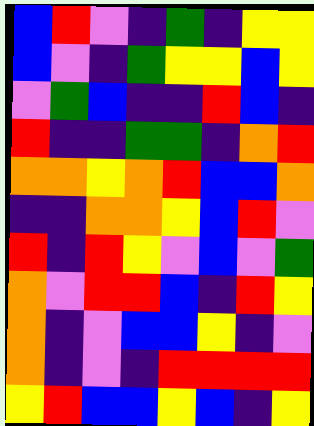[["blue", "red", "violet", "indigo", "green", "indigo", "yellow", "yellow"], ["blue", "violet", "indigo", "green", "yellow", "yellow", "blue", "yellow"], ["violet", "green", "blue", "indigo", "indigo", "red", "blue", "indigo"], ["red", "indigo", "indigo", "green", "green", "indigo", "orange", "red"], ["orange", "orange", "yellow", "orange", "red", "blue", "blue", "orange"], ["indigo", "indigo", "orange", "orange", "yellow", "blue", "red", "violet"], ["red", "indigo", "red", "yellow", "violet", "blue", "violet", "green"], ["orange", "violet", "red", "red", "blue", "indigo", "red", "yellow"], ["orange", "indigo", "violet", "blue", "blue", "yellow", "indigo", "violet"], ["orange", "indigo", "violet", "indigo", "red", "red", "red", "red"], ["yellow", "red", "blue", "blue", "yellow", "blue", "indigo", "yellow"]]